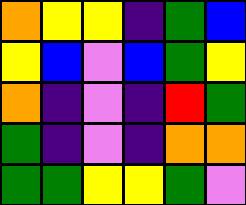[["orange", "yellow", "yellow", "indigo", "green", "blue"], ["yellow", "blue", "violet", "blue", "green", "yellow"], ["orange", "indigo", "violet", "indigo", "red", "green"], ["green", "indigo", "violet", "indigo", "orange", "orange"], ["green", "green", "yellow", "yellow", "green", "violet"]]